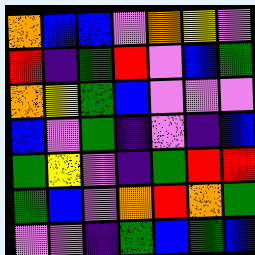[["orange", "blue", "blue", "violet", "orange", "yellow", "violet"], ["red", "indigo", "green", "red", "violet", "blue", "green"], ["orange", "yellow", "green", "blue", "violet", "violet", "violet"], ["blue", "violet", "green", "indigo", "violet", "indigo", "blue"], ["green", "yellow", "violet", "indigo", "green", "red", "red"], ["green", "blue", "violet", "orange", "red", "orange", "green"], ["violet", "violet", "indigo", "green", "blue", "green", "blue"]]